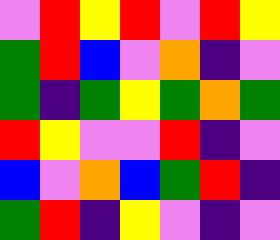[["violet", "red", "yellow", "red", "violet", "red", "yellow"], ["green", "red", "blue", "violet", "orange", "indigo", "violet"], ["green", "indigo", "green", "yellow", "green", "orange", "green"], ["red", "yellow", "violet", "violet", "red", "indigo", "violet"], ["blue", "violet", "orange", "blue", "green", "red", "indigo"], ["green", "red", "indigo", "yellow", "violet", "indigo", "violet"]]